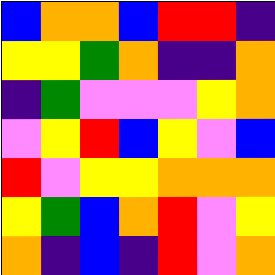[["blue", "orange", "orange", "blue", "red", "red", "indigo"], ["yellow", "yellow", "green", "orange", "indigo", "indigo", "orange"], ["indigo", "green", "violet", "violet", "violet", "yellow", "orange"], ["violet", "yellow", "red", "blue", "yellow", "violet", "blue"], ["red", "violet", "yellow", "yellow", "orange", "orange", "orange"], ["yellow", "green", "blue", "orange", "red", "violet", "yellow"], ["orange", "indigo", "blue", "indigo", "red", "violet", "orange"]]